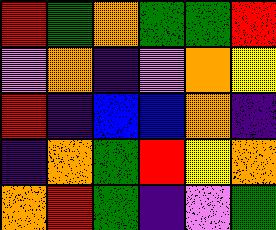[["red", "green", "orange", "green", "green", "red"], ["violet", "orange", "indigo", "violet", "orange", "yellow"], ["red", "indigo", "blue", "blue", "orange", "indigo"], ["indigo", "orange", "green", "red", "yellow", "orange"], ["orange", "red", "green", "indigo", "violet", "green"]]